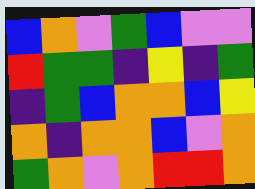[["blue", "orange", "violet", "green", "blue", "violet", "violet"], ["red", "green", "green", "indigo", "yellow", "indigo", "green"], ["indigo", "green", "blue", "orange", "orange", "blue", "yellow"], ["orange", "indigo", "orange", "orange", "blue", "violet", "orange"], ["green", "orange", "violet", "orange", "red", "red", "orange"]]